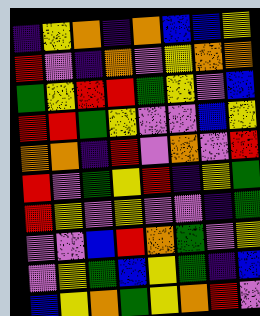[["indigo", "yellow", "orange", "indigo", "orange", "blue", "blue", "yellow"], ["red", "violet", "indigo", "orange", "violet", "yellow", "orange", "orange"], ["green", "yellow", "red", "red", "green", "yellow", "violet", "blue"], ["red", "red", "green", "yellow", "violet", "violet", "blue", "yellow"], ["orange", "orange", "indigo", "red", "violet", "orange", "violet", "red"], ["red", "violet", "green", "yellow", "red", "indigo", "yellow", "green"], ["red", "yellow", "violet", "yellow", "violet", "violet", "indigo", "green"], ["violet", "violet", "blue", "red", "orange", "green", "violet", "yellow"], ["violet", "yellow", "green", "blue", "yellow", "green", "indigo", "blue"], ["blue", "yellow", "orange", "green", "yellow", "orange", "red", "violet"]]